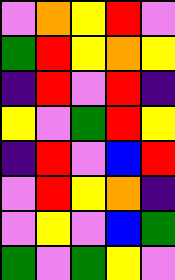[["violet", "orange", "yellow", "red", "violet"], ["green", "red", "yellow", "orange", "yellow"], ["indigo", "red", "violet", "red", "indigo"], ["yellow", "violet", "green", "red", "yellow"], ["indigo", "red", "violet", "blue", "red"], ["violet", "red", "yellow", "orange", "indigo"], ["violet", "yellow", "violet", "blue", "green"], ["green", "violet", "green", "yellow", "violet"]]